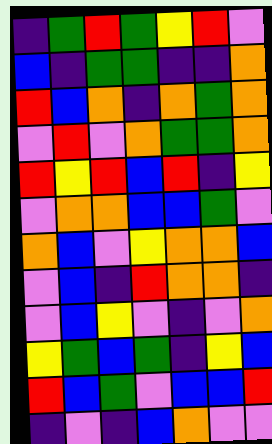[["indigo", "green", "red", "green", "yellow", "red", "violet"], ["blue", "indigo", "green", "green", "indigo", "indigo", "orange"], ["red", "blue", "orange", "indigo", "orange", "green", "orange"], ["violet", "red", "violet", "orange", "green", "green", "orange"], ["red", "yellow", "red", "blue", "red", "indigo", "yellow"], ["violet", "orange", "orange", "blue", "blue", "green", "violet"], ["orange", "blue", "violet", "yellow", "orange", "orange", "blue"], ["violet", "blue", "indigo", "red", "orange", "orange", "indigo"], ["violet", "blue", "yellow", "violet", "indigo", "violet", "orange"], ["yellow", "green", "blue", "green", "indigo", "yellow", "blue"], ["red", "blue", "green", "violet", "blue", "blue", "red"], ["indigo", "violet", "indigo", "blue", "orange", "violet", "violet"]]